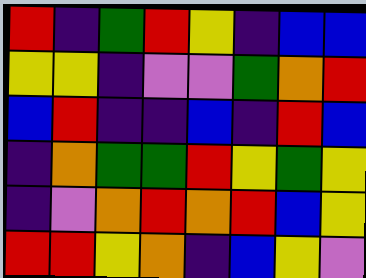[["red", "indigo", "green", "red", "yellow", "indigo", "blue", "blue"], ["yellow", "yellow", "indigo", "violet", "violet", "green", "orange", "red"], ["blue", "red", "indigo", "indigo", "blue", "indigo", "red", "blue"], ["indigo", "orange", "green", "green", "red", "yellow", "green", "yellow"], ["indigo", "violet", "orange", "red", "orange", "red", "blue", "yellow"], ["red", "red", "yellow", "orange", "indigo", "blue", "yellow", "violet"]]